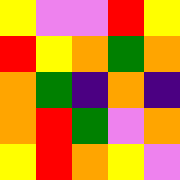[["yellow", "violet", "violet", "red", "yellow"], ["red", "yellow", "orange", "green", "orange"], ["orange", "green", "indigo", "orange", "indigo"], ["orange", "red", "green", "violet", "orange"], ["yellow", "red", "orange", "yellow", "violet"]]